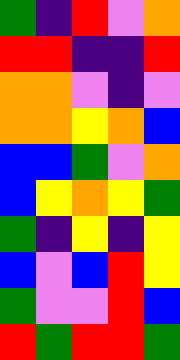[["green", "indigo", "red", "violet", "orange"], ["red", "red", "indigo", "indigo", "red"], ["orange", "orange", "violet", "indigo", "violet"], ["orange", "orange", "yellow", "orange", "blue"], ["blue", "blue", "green", "violet", "orange"], ["blue", "yellow", "orange", "yellow", "green"], ["green", "indigo", "yellow", "indigo", "yellow"], ["blue", "violet", "blue", "red", "yellow"], ["green", "violet", "violet", "red", "blue"], ["red", "green", "red", "red", "green"]]